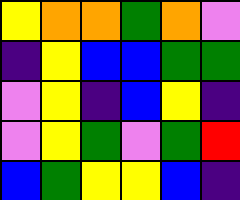[["yellow", "orange", "orange", "green", "orange", "violet"], ["indigo", "yellow", "blue", "blue", "green", "green"], ["violet", "yellow", "indigo", "blue", "yellow", "indigo"], ["violet", "yellow", "green", "violet", "green", "red"], ["blue", "green", "yellow", "yellow", "blue", "indigo"]]